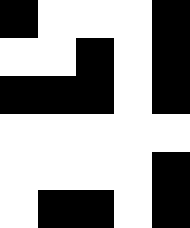[["black", "white", "white", "white", "black"], ["white", "white", "black", "white", "black"], ["black", "black", "black", "white", "black"], ["white", "white", "white", "white", "white"], ["white", "white", "white", "white", "black"], ["white", "black", "black", "white", "black"]]